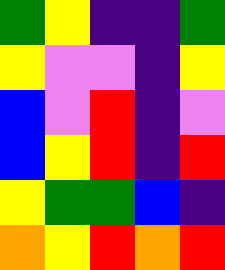[["green", "yellow", "indigo", "indigo", "green"], ["yellow", "violet", "violet", "indigo", "yellow"], ["blue", "violet", "red", "indigo", "violet"], ["blue", "yellow", "red", "indigo", "red"], ["yellow", "green", "green", "blue", "indigo"], ["orange", "yellow", "red", "orange", "red"]]